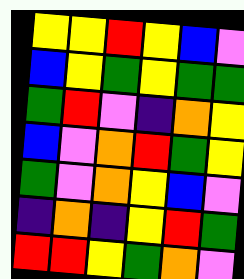[["yellow", "yellow", "red", "yellow", "blue", "violet"], ["blue", "yellow", "green", "yellow", "green", "green"], ["green", "red", "violet", "indigo", "orange", "yellow"], ["blue", "violet", "orange", "red", "green", "yellow"], ["green", "violet", "orange", "yellow", "blue", "violet"], ["indigo", "orange", "indigo", "yellow", "red", "green"], ["red", "red", "yellow", "green", "orange", "violet"]]